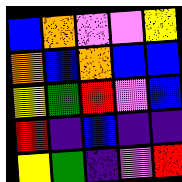[["blue", "orange", "violet", "violet", "yellow"], ["orange", "blue", "orange", "blue", "blue"], ["yellow", "green", "red", "violet", "blue"], ["red", "indigo", "blue", "indigo", "indigo"], ["yellow", "green", "indigo", "violet", "red"]]